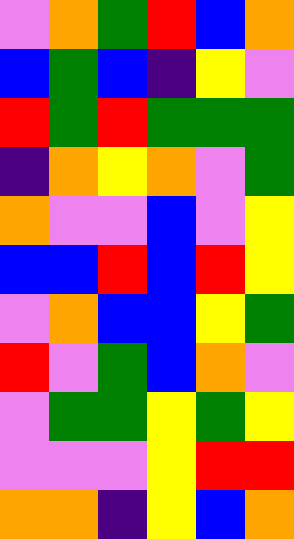[["violet", "orange", "green", "red", "blue", "orange"], ["blue", "green", "blue", "indigo", "yellow", "violet"], ["red", "green", "red", "green", "green", "green"], ["indigo", "orange", "yellow", "orange", "violet", "green"], ["orange", "violet", "violet", "blue", "violet", "yellow"], ["blue", "blue", "red", "blue", "red", "yellow"], ["violet", "orange", "blue", "blue", "yellow", "green"], ["red", "violet", "green", "blue", "orange", "violet"], ["violet", "green", "green", "yellow", "green", "yellow"], ["violet", "violet", "violet", "yellow", "red", "red"], ["orange", "orange", "indigo", "yellow", "blue", "orange"]]